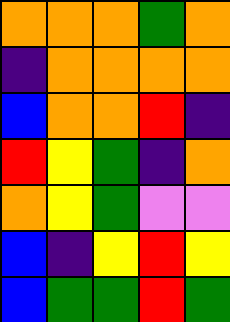[["orange", "orange", "orange", "green", "orange"], ["indigo", "orange", "orange", "orange", "orange"], ["blue", "orange", "orange", "red", "indigo"], ["red", "yellow", "green", "indigo", "orange"], ["orange", "yellow", "green", "violet", "violet"], ["blue", "indigo", "yellow", "red", "yellow"], ["blue", "green", "green", "red", "green"]]